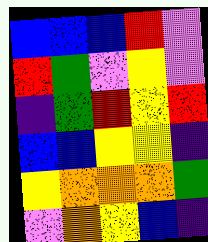[["blue", "blue", "blue", "red", "violet"], ["red", "green", "violet", "yellow", "violet"], ["indigo", "green", "red", "yellow", "red"], ["blue", "blue", "yellow", "yellow", "indigo"], ["yellow", "orange", "orange", "orange", "green"], ["violet", "orange", "yellow", "blue", "indigo"]]